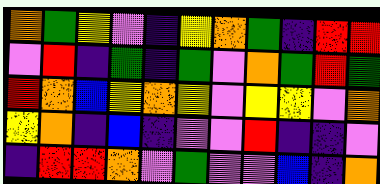[["orange", "green", "yellow", "violet", "indigo", "yellow", "orange", "green", "indigo", "red", "red"], ["violet", "red", "indigo", "green", "indigo", "green", "violet", "orange", "green", "red", "green"], ["red", "orange", "blue", "yellow", "orange", "yellow", "violet", "yellow", "yellow", "violet", "orange"], ["yellow", "orange", "indigo", "blue", "indigo", "violet", "violet", "red", "indigo", "indigo", "violet"], ["indigo", "red", "red", "orange", "violet", "green", "violet", "violet", "blue", "indigo", "orange"]]